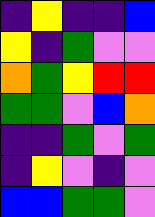[["indigo", "yellow", "indigo", "indigo", "blue"], ["yellow", "indigo", "green", "violet", "violet"], ["orange", "green", "yellow", "red", "red"], ["green", "green", "violet", "blue", "orange"], ["indigo", "indigo", "green", "violet", "green"], ["indigo", "yellow", "violet", "indigo", "violet"], ["blue", "blue", "green", "green", "violet"]]